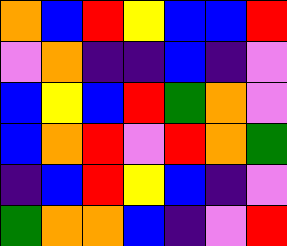[["orange", "blue", "red", "yellow", "blue", "blue", "red"], ["violet", "orange", "indigo", "indigo", "blue", "indigo", "violet"], ["blue", "yellow", "blue", "red", "green", "orange", "violet"], ["blue", "orange", "red", "violet", "red", "orange", "green"], ["indigo", "blue", "red", "yellow", "blue", "indigo", "violet"], ["green", "orange", "orange", "blue", "indigo", "violet", "red"]]